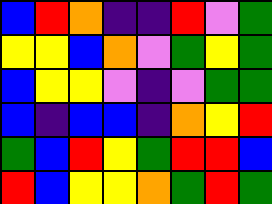[["blue", "red", "orange", "indigo", "indigo", "red", "violet", "green"], ["yellow", "yellow", "blue", "orange", "violet", "green", "yellow", "green"], ["blue", "yellow", "yellow", "violet", "indigo", "violet", "green", "green"], ["blue", "indigo", "blue", "blue", "indigo", "orange", "yellow", "red"], ["green", "blue", "red", "yellow", "green", "red", "red", "blue"], ["red", "blue", "yellow", "yellow", "orange", "green", "red", "green"]]